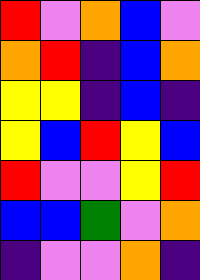[["red", "violet", "orange", "blue", "violet"], ["orange", "red", "indigo", "blue", "orange"], ["yellow", "yellow", "indigo", "blue", "indigo"], ["yellow", "blue", "red", "yellow", "blue"], ["red", "violet", "violet", "yellow", "red"], ["blue", "blue", "green", "violet", "orange"], ["indigo", "violet", "violet", "orange", "indigo"]]